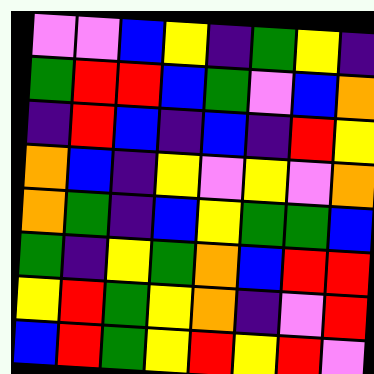[["violet", "violet", "blue", "yellow", "indigo", "green", "yellow", "indigo"], ["green", "red", "red", "blue", "green", "violet", "blue", "orange"], ["indigo", "red", "blue", "indigo", "blue", "indigo", "red", "yellow"], ["orange", "blue", "indigo", "yellow", "violet", "yellow", "violet", "orange"], ["orange", "green", "indigo", "blue", "yellow", "green", "green", "blue"], ["green", "indigo", "yellow", "green", "orange", "blue", "red", "red"], ["yellow", "red", "green", "yellow", "orange", "indigo", "violet", "red"], ["blue", "red", "green", "yellow", "red", "yellow", "red", "violet"]]